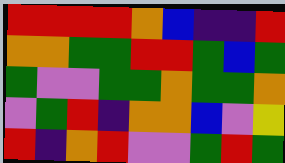[["red", "red", "red", "red", "orange", "blue", "indigo", "indigo", "red"], ["orange", "orange", "green", "green", "red", "red", "green", "blue", "green"], ["green", "violet", "violet", "green", "green", "orange", "green", "green", "orange"], ["violet", "green", "red", "indigo", "orange", "orange", "blue", "violet", "yellow"], ["red", "indigo", "orange", "red", "violet", "violet", "green", "red", "green"]]